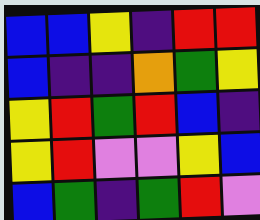[["blue", "blue", "yellow", "indigo", "red", "red"], ["blue", "indigo", "indigo", "orange", "green", "yellow"], ["yellow", "red", "green", "red", "blue", "indigo"], ["yellow", "red", "violet", "violet", "yellow", "blue"], ["blue", "green", "indigo", "green", "red", "violet"]]